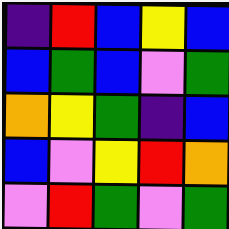[["indigo", "red", "blue", "yellow", "blue"], ["blue", "green", "blue", "violet", "green"], ["orange", "yellow", "green", "indigo", "blue"], ["blue", "violet", "yellow", "red", "orange"], ["violet", "red", "green", "violet", "green"]]